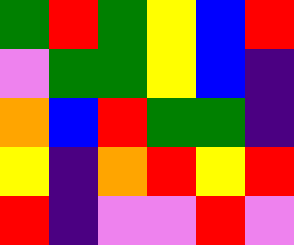[["green", "red", "green", "yellow", "blue", "red"], ["violet", "green", "green", "yellow", "blue", "indigo"], ["orange", "blue", "red", "green", "green", "indigo"], ["yellow", "indigo", "orange", "red", "yellow", "red"], ["red", "indigo", "violet", "violet", "red", "violet"]]